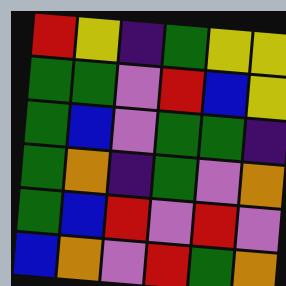[["red", "yellow", "indigo", "green", "yellow", "yellow"], ["green", "green", "violet", "red", "blue", "yellow"], ["green", "blue", "violet", "green", "green", "indigo"], ["green", "orange", "indigo", "green", "violet", "orange"], ["green", "blue", "red", "violet", "red", "violet"], ["blue", "orange", "violet", "red", "green", "orange"]]